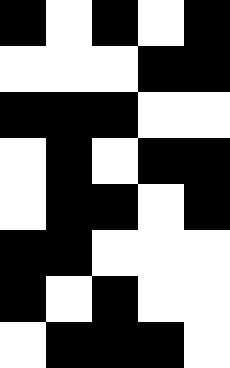[["black", "white", "black", "white", "black"], ["white", "white", "white", "black", "black"], ["black", "black", "black", "white", "white"], ["white", "black", "white", "black", "black"], ["white", "black", "black", "white", "black"], ["black", "black", "white", "white", "white"], ["black", "white", "black", "white", "white"], ["white", "black", "black", "black", "white"]]